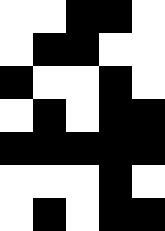[["white", "white", "black", "black", "white"], ["white", "black", "black", "white", "white"], ["black", "white", "white", "black", "white"], ["white", "black", "white", "black", "black"], ["black", "black", "black", "black", "black"], ["white", "white", "white", "black", "white"], ["white", "black", "white", "black", "black"]]